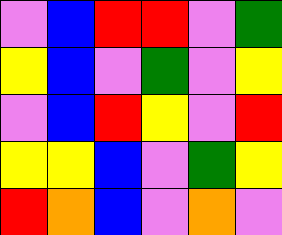[["violet", "blue", "red", "red", "violet", "green"], ["yellow", "blue", "violet", "green", "violet", "yellow"], ["violet", "blue", "red", "yellow", "violet", "red"], ["yellow", "yellow", "blue", "violet", "green", "yellow"], ["red", "orange", "blue", "violet", "orange", "violet"]]